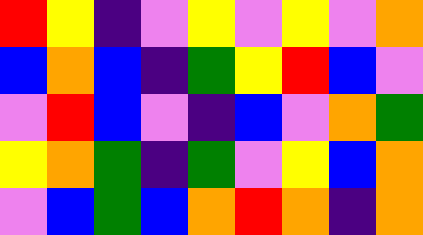[["red", "yellow", "indigo", "violet", "yellow", "violet", "yellow", "violet", "orange"], ["blue", "orange", "blue", "indigo", "green", "yellow", "red", "blue", "violet"], ["violet", "red", "blue", "violet", "indigo", "blue", "violet", "orange", "green"], ["yellow", "orange", "green", "indigo", "green", "violet", "yellow", "blue", "orange"], ["violet", "blue", "green", "blue", "orange", "red", "orange", "indigo", "orange"]]